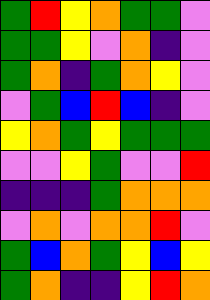[["green", "red", "yellow", "orange", "green", "green", "violet"], ["green", "green", "yellow", "violet", "orange", "indigo", "violet"], ["green", "orange", "indigo", "green", "orange", "yellow", "violet"], ["violet", "green", "blue", "red", "blue", "indigo", "violet"], ["yellow", "orange", "green", "yellow", "green", "green", "green"], ["violet", "violet", "yellow", "green", "violet", "violet", "red"], ["indigo", "indigo", "indigo", "green", "orange", "orange", "orange"], ["violet", "orange", "violet", "orange", "orange", "red", "violet"], ["green", "blue", "orange", "green", "yellow", "blue", "yellow"], ["green", "orange", "indigo", "indigo", "yellow", "red", "orange"]]